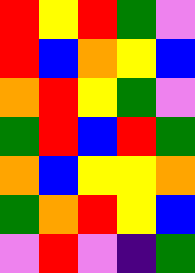[["red", "yellow", "red", "green", "violet"], ["red", "blue", "orange", "yellow", "blue"], ["orange", "red", "yellow", "green", "violet"], ["green", "red", "blue", "red", "green"], ["orange", "blue", "yellow", "yellow", "orange"], ["green", "orange", "red", "yellow", "blue"], ["violet", "red", "violet", "indigo", "green"]]